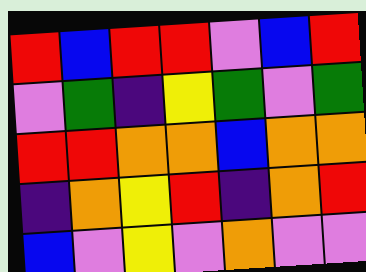[["red", "blue", "red", "red", "violet", "blue", "red"], ["violet", "green", "indigo", "yellow", "green", "violet", "green"], ["red", "red", "orange", "orange", "blue", "orange", "orange"], ["indigo", "orange", "yellow", "red", "indigo", "orange", "red"], ["blue", "violet", "yellow", "violet", "orange", "violet", "violet"]]